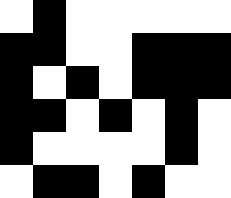[["white", "black", "white", "white", "white", "white", "white"], ["black", "black", "white", "white", "black", "black", "black"], ["black", "white", "black", "white", "black", "black", "black"], ["black", "black", "white", "black", "white", "black", "white"], ["black", "white", "white", "white", "white", "black", "white"], ["white", "black", "black", "white", "black", "white", "white"]]